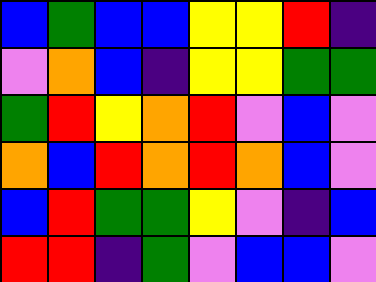[["blue", "green", "blue", "blue", "yellow", "yellow", "red", "indigo"], ["violet", "orange", "blue", "indigo", "yellow", "yellow", "green", "green"], ["green", "red", "yellow", "orange", "red", "violet", "blue", "violet"], ["orange", "blue", "red", "orange", "red", "orange", "blue", "violet"], ["blue", "red", "green", "green", "yellow", "violet", "indigo", "blue"], ["red", "red", "indigo", "green", "violet", "blue", "blue", "violet"]]